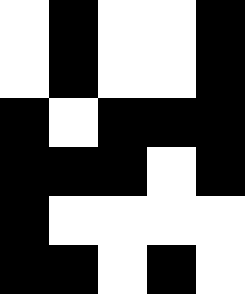[["white", "black", "white", "white", "black"], ["white", "black", "white", "white", "black"], ["black", "white", "black", "black", "black"], ["black", "black", "black", "white", "black"], ["black", "white", "white", "white", "white"], ["black", "black", "white", "black", "white"]]